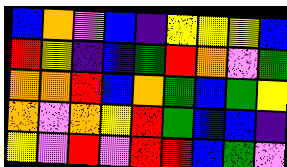[["blue", "orange", "violet", "blue", "indigo", "yellow", "yellow", "yellow", "blue"], ["red", "yellow", "indigo", "blue", "green", "red", "orange", "violet", "green"], ["orange", "orange", "red", "blue", "orange", "green", "blue", "green", "yellow"], ["orange", "violet", "orange", "yellow", "red", "green", "blue", "blue", "indigo"], ["yellow", "violet", "red", "violet", "red", "red", "blue", "green", "violet"]]